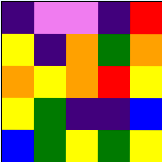[["indigo", "violet", "violet", "indigo", "red"], ["yellow", "indigo", "orange", "green", "orange"], ["orange", "yellow", "orange", "red", "yellow"], ["yellow", "green", "indigo", "indigo", "blue"], ["blue", "green", "yellow", "green", "yellow"]]